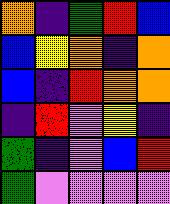[["orange", "indigo", "green", "red", "blue"], ["blue", "yellow", "orange", "indigo", "orange"], ["blue", "indigo", "red", "orange", "orange"], ["indigo", "red", "violet", "yellow", "indigo"], ["green", "indigo", "violet", "blue", "red"], ["green", "violet", "violet", "violet", "violet"]]